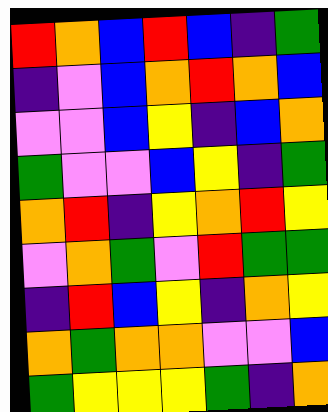[["red", "orange", "blue", "red", "blue", "indigo", "green"], ["indigo", "violet", "blue", "orange", "red", "orange", "blue"], ["violet", "violet", "blue", "yellow", "indigo", "blue", "orange"], ["green", "violet", "violet", "blue", "yellow", "indigo", "green"], ["orange", "red", "indigo", "yellow", "orange", "red", "yellow"], ["violet", "orange", "green", "violet", "red", "green", "green"], ["indigo", "red", "blue", "yellow", "indigo", "orange", "yellow"], ["orange", "green", "orange", "orange", "violet", "violet", "blue"], ["green", "yellow", "yellow", "yellow", "green", "indigo", "orange"]]